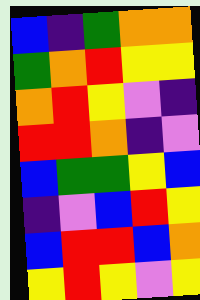[["blue", "indigo", "green", "orange", "orange"], ["green", "orange", "red", "yellow", "yellow"], ["orange", "red", "yellow", "violet", "indigo"], ["red", "red", "orange", "indigo", "violet"], ["blue", "green", "green", "yellow", "blue"], ["indigo", "violet", "blue", "red", "yellow"], ["blue", "red", "red", "blue", "orange"], ["yellow", "red", "yellow", "violet", "yellow"]]